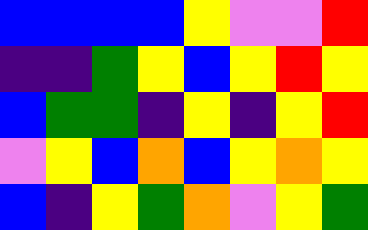[["blue", "blue", "blue", "blue", "yellow", "violet", "violet", "red"], ["indigo", "indigo", "green", "yellow", "blue", "yellow", "red", "yellow"], ["blue", "green", "green", "indigo", "yellow", "indigo", "yellow", "red"], ["violet", "yellow", "blue", "orange", "blue", "yellow", "orange", "yellow"], ["blue", "indigo", "yellow", "green", "orange", "violet", "yellow", "green"]]